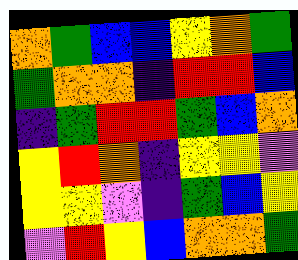[["orange", "green", "blue", "blue", "yellow", "orange", "green"], ["green", "orange", "orange", "indigo", "red", "red", "blue"], ["indigo", "green", "red", "red", "green", "blue", "orange"], ["yellow", "red", "orange", "indigo", "yellow", "yellow", "violet"], ["yellow", "yellow", "violet", "indigo", "green", "blue", "yellow"], ["violet", "red", "yellow", "blue", "orange", "orange", "green"]]